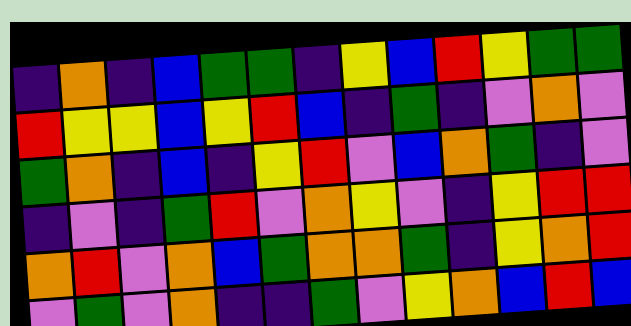[["indigo", "orange", "indigo", "blue", "green", "green", "indigo", "yellow", "blue", "red", "yellow", "green", "green"], ["red", "yellow", "yellow", "blue", "yellow", "red", "blue", "indigo", "green", "indigo", "violet", "orange", "violet"], ["green", "orange", "indigo", "blue", "indigo", "yellow", "red", "violet", "blue", "orange", "green", "indigo", "violet"], ["indigo", "violet", "indigo", "green", "red", "violet", "orange", "yellow", "violet", "indigo", "yellow", "red", "red"], ["orange", "red", "violet", "orange", "blue", "green", "orange", "orange", "green", "indigo", "yellow", "orange", "red"], ["violet", "green", "violet", "orange", "indigo", "indigo", "green", "violet", "yellow", "orange", "blue", "red", "blue"]]